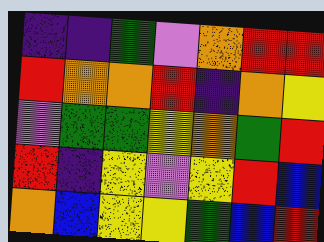[["indigo", "indigo", "green", "violet", "orange", "red", "red"], ["red", "orange", "orange", "red", "indigo", "orange", "yellow"], ["violet", "green", "green", "yellow", "orange", "green", "red"], ["red", "indigo", "yellow", "violet", "yellow", "red", "blue"], ["orange", "blue", "yellow", "yellow", "green", "blue", "red"]]